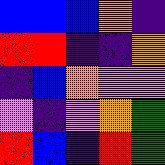[["blue", "blue", "blue", "orange", "indigo"], ["red", "red", "indigo", "indigo", "orange"], ["indigo", "blue", "orange", "violet", "violet"], ["violet", "indigo", "violet", "orange", "green"], ["red", "blue", "indigo", "red", "green"]]